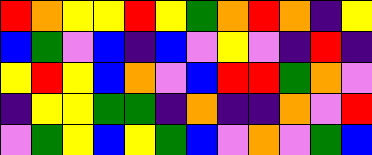[["red", "orange", "yellow", "yellow", "red", "yellow", "green", "orange", "red", "orange", "indigo", "yellow"], ["blue", "green", "violet", "blue", "indigo", "blue", "violet", "yellow", "violet", "indigo", "red", "indigo"], ["yellow", "red", "yellow", "blue", "orange", "violet", "blue", "red", "red", "green", "orange", "violet"], ["indigo", "yellow", "yellow", "green", "green", "indigo", "orange", "indigo", "indigo", "orange", "violet", "red"], ["violet", "green", "yellow", "blue", "yellow", "green", "blue", "violet", "orange", "violet", "green", "blue"]]